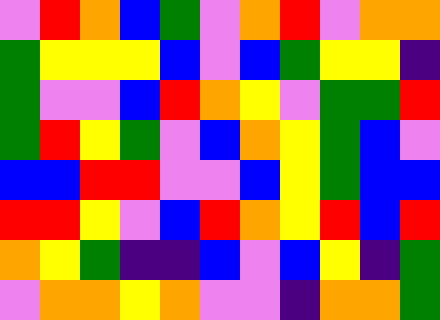[["violet", "red", "orange", "blue", "green", "violet", "orange", "red", "violet", "orange", "orange"], ["green", "yellow", "yellow", "yellow", "blue", "violet", "blue", "green", "yellow", "yellow", "indigo"], ["green", "violet", "violet", "blue", "red", "orange", "yellow", "violet", "green", "green", "red"], ["green", "red", "yellow", "green", "violet", "blue", "orange", "yellow", "green", "blue", "violet"], ["blue", "blue", "red", "red", "violet", "violet", "blue", "yellow", "green", "blue", "blue"], ["red", "red", "yellow", "violet", "blue", "red", "orange", "yellow", "red", "blue", "red"], ["orange", "yellow", "green", "indigo", "indigo", "blue", "violet", "blue", "yellow", "indigo", "green"], ["violet", "orange", "orange", "yellow", "orange", "violet", "violet", "indigo", "orange", "orange", "green"]]